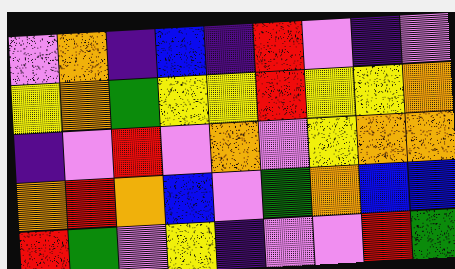[["violet", "orange", "indigo", "blue", "indigo", "red", "violet", "indigo", "violet"], ["yellow", "orange", "green", "yellow", "yellow", "red", "yellow", "yellow", "orange"], ["indigo", "violet", "red", "violet", "orange", "violet", "yellow", "orange", "orange"], ["orange", "red", "orange", "blue", "violet", "green", "orange", "blue", "blue"], ["red", "green", "violet", "yellow", "indigo", "violet", "violet", "red", "green"]]